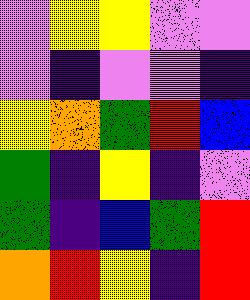[["violet", "yellow", "yellow", "violet", "violet"], ["violet", "indigo", "violet", "violet", "indigo"], ["yellow", "orange", "green", "red", "blue"], ["green", "indigo", "yellow", "indigo", "violet"], ["green", "indigo", "blue", "green", "red"], ["orange", "red", "yellow", "indigo", "red"]]